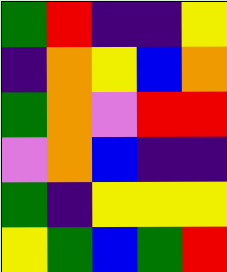[["green", "red", "indigo", "indigo", "yellow"], ["indigo", "orange", "yellow", "blue", "orange"], ["green", "orange", "violet", "red", "red"], ["violet", "orange", "blue", "indigo", "indigo"], ["green", "indigo", "yellow", "yellow", "yellow"], ["yellow", "green", "blue", "green", "red"]]